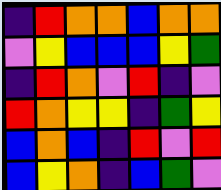[["indigo", "red", "orange", "orange", "blue", "orange", "orange"], ["violet", "yellow", "blue", "blue", "blue", "yellow", "green"], ["indigo", "red", "orange", "violet", "red", "indigo", "violet"], ["red", "orange", "yellow", "yellow", "indigo", "green", "yellow"], ["blue", "orange", "blue", "indigo", "red", "violet", "red"], ["blue", "yellow", "orange", "indigo", "blue", "green", "violet"]]